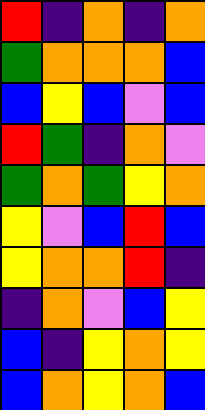[["red", "indigo", "orange", "indigo", "orange"], ["green", "orange", "orange", "orange", "blue"], ["blue", "yellow", "blue", "violet", "blue"], ["red", "green", "indigo", "orange", "violet"], ["green", "orange", "green", "yellow", "orange"], ["yellow", "violet", "blue", "red", "blue"], ["yellow", "orange", "orange", "red", "indigo"], ["indigo", "orange", "violet", "blue", "yellow"], ["blue", "indigo", "yellow", "orange", "yellow"], ["blue", "orange", "yellow", "orange", "blue"]]